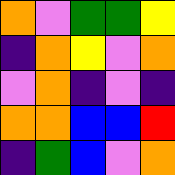[["orange", "violet", "green", "green", "yellow"], ["indigo", "orange", "yellow", "violet", "orange"], ["violet", "orange", "indigo", "violet", "indigo"], ["orange", "orange", "blue", "blue", "red"], ["indigo", "green", "blue", "violet", "orange"]]